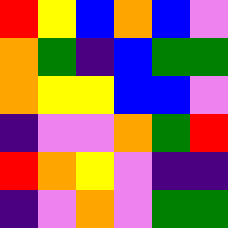[["red", "yellow", "blue", "orange", "blue", "violet"], ["orange", "green", "indigo", "blue", "green", "green"], ["orange", "yellow", "yellow", "blue", "blue", "violet"], ["indigo", "violet", "violet", "orange", "green", "red"], ["red", "orange", "yellow", "violet", "indigo", "indigo"], ["indigo", "violet", "orange", "violet", "green", "green"]]